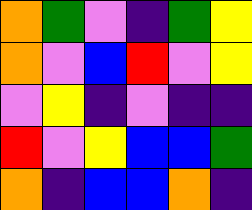[["orange", "green", "violet", "indigo", "green", "yellow"], ["orange", "violet", "blue", "red", "violet", "yellow"], ["violet", "yellow", "indigo", "violet", "indigo", "indigo"], ["red", "violet", "yellow", "blue", "blue", "green"], ["orange", "indigo", "blue", "blue", "orange", "indigo"]]